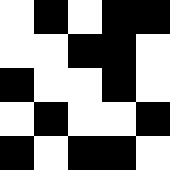[["white", "black", "white", "black", "black"], ["white", "white", "black", "black", "white"], ["black", "white", "white", "black", "white"], ["white", "black", "white", "white", "black"], ["black", "white", "black", "black", "white"]]